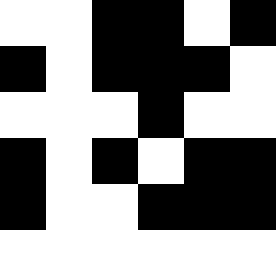[["white", "white", "black", "black", "white", "black"], ["black", "white", "black", "black", "black", "white"], ["white", "white", "white", "black", "white", "white"], ["black", "white", "black", "white", "black", "black"], ["black", "white", "white", "black", "black", "black"], ["white", "white", "white", "white", "white", "white"]]